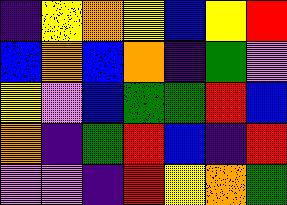[["indigo", "yellow", "orange", "yellow", "blue", "yellow", "red"], ["blue", "orange", "blue", "orange", "indigo", "green", "violet"], ["yellow", "violet", "blue", "green", "green", "red", "blue"], ["orange", "indigo", "green", "red", "blue", "indigo", "red"], ["violet", "violet", "indigo", "red", "yellow", "orange", "green"]]